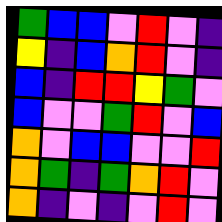[["green", "blue", "blue", "violet", "red", "violet", "indigo"], ["yellow", "indigo", "blue", "orange", "red", "violet", "indigo"], ["blue", "indigo", "red", "red", "yellow", "green", "violet"], ["blue", "violet", "violet", "green", "red", "violet", "blue"], ["orange", "violet", "blue", "blue", "violet", "violet", "red"], ["orange", "green", "indigo", "green", "orange", "red", "violet"], ["orange", "indigo", "violet", "indigo", "violet", "red", "violet"]]